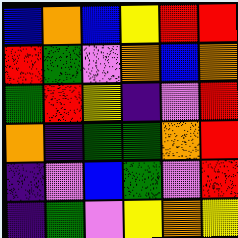[["blue", "orange", "blue", "yellow", "red", "red"], ["red", "green", "violet", "orange", "blue", "orange"], ["green", "red", "yellow", "indigo", "violet", "red"], ["orange", "indigo", "green", "green", "orange", "red"], ["indigo", "violet", "blue", "green", "violet", "red"], ["indigo", "green", "violet", "yellow", "orange", "yellow"]]